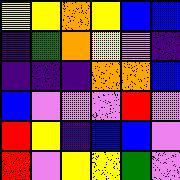[["yellow", "yellow", "orange", "yellow", "blue", "blue"], ["indigo", "green", "orange", "yellow", "violet", "indigo"], ["indigo", "indigo", "indigo", "orange", "orange", "blue"], ["blue", "violet", "violet", "violet", "red", "violet"], ["red", "yellow", "indigo", "blue", "blue", "violet"], ["red", "violet", "yellow", "yellow", "green", "violet"]]